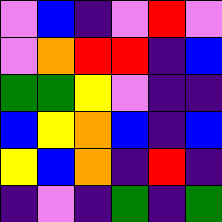[["violet", "blue", "indigo", "violet", "red", "violet"], ["violet", "orange", "red", "red", "indigo", "blue"], ["green", "green", "yellow", "violet", "indigo", "indigo"], ["blue", "yellow", "orange", "blue", "indigo", "blue"], ["yellow", "blue", "orange", "indigo", "red", "indigo"], ["indigo", "violet", "indigo", "green", "indigo", "green"]]